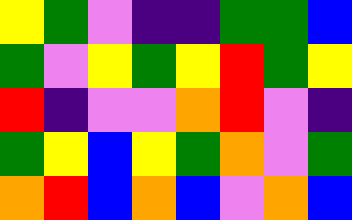[["yellow", "green", "violet", "indigo", "indigo", "green", "green", "blue"], ["green", "violet", "yellow", "green", "yellow", "red", "green", "yellow"], ["red", "indigo", "violet", "violet", "orange", "red", "violet", "indigo"], ["green", "yellow", "blue", "yellow", "green", "orange", "violet", "green"], ["orange", "red", "blue", "orange", "blue", "violet", "orange", "blue"]]